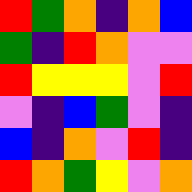[["red", "green", "orange", "indigo", "orange", "blue"], ["green", "indigo", "red", "orange", "violet", "violet"], ["red", "yellow", "yellow", "yellow", "violet", "red"], ["violet", "indigo", "blue", "green", "violet", "indigo"], ["blue", "indigo", "orange", "violet", "red", "indigo"], ["red", "orange", "green", "yellow", "violet", "orange"]]